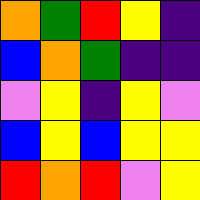[["orange", "green", "red", "yellow", "indigo"], ["blue", "orange", "green", "indigo", "indigo"], ["violet", "yellow", "indigo", "yellow", "violet"], ["blue", "yellow", "blue", "yellow", "yellow"], ["red", "orange", "red", "violet", "yellow"]]